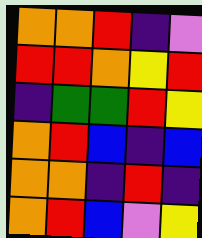[["orange", "orange", "red", "indigo", "violet"], ["red", "red", "orange", "yellow", "red"], ["indigo", "green", "green", "red", "yellow"], ["orange", "red", "blue", "indigo", "blue"], ["orange", "orange", "indigo", "red", "indigo"], ["orange", "red", "blue", "violet", "yellow"]]